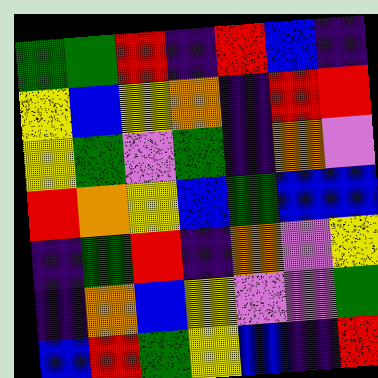[["green", "green", "red", "indigo", "red", "blue", "indigo"], ["yellow", "blue", "yellow", "orange", "indigo", "red", "red"], ["yellow", "green", "violet", "green", "indigo", "orange", "violet"], ["red", "orange", "yellow", "blue", "green", "blue", "blue"], ["indigo", "green", "red", "indigo", "orange", "violet", "yellow"], ["indigo", "orange", "blue", "yellow", "violet", "violet", "green"], ["blue", "red", "green", "yellow", "blue", "indigo", "red"]]